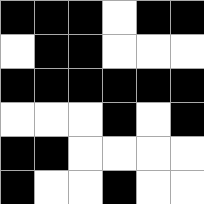[["black", "black", "black", "white", "black", "black"], ["white", "black", "black", "white", "white", "white"], ["black", "black", "black", "black", "black", "black"], ["white", "white", "white", "black", "white", "black"], ["black", "black", "white", "white", "white", "white"], ["black", "white", "white", "black", "white", "white"]]